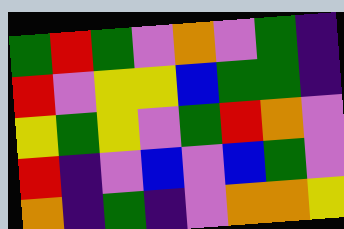[["green", "red", "green", "violet", "orange", "violet", "green", "indigo"], ["red", "violet", "yellow", "yellow", "blue", "green", "green", "indigo"], ["yellow", "green", "yellow", "violet", "green", "red", "orange", "violet"], ["red", "indigo", "violet", "blue", "violet", "blue", "green", "violet"], ["orange", "indigo", "green", "indigo", "violet", "orange", "orange", "yellow"]]